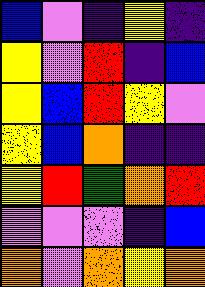[["blue", "violet", "indigo", "yellow", "indigo"], ["yellow", "violet", "red", "indigo", "blue"], ["yellow", "blue", "red", "yellow", "violet"], ["yellow", "blue", "orange", "indigo", "indigo"], ["yellow", "red", "green", "orange", "red"], ["violet", "violet", "violet", "indigo", "blue"], ["orange", "violet", "orange", "yellow", "orange"]]